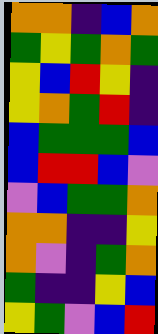[["orange", "orange", "indigo", "blue", "orange"], ["green", "yellow", "green", "orange", "green"], ["yellow", "blue", "red", "yellow", "indigo"], ["yellow", "orange", "green", "red", "indigo"], ["blue", "green", "green", "green", "blue"], ["blue", "red", "red", "blue", "violet"], ["violet", "blue", "green", "green", "orange"], ["orange", "orange", "indigo", "indigo", "yellow"], ["orange", "violet", "indigo", "green", "orange"], ["green", "indigo", "indigo", "yellow", "blue"], ["yellow", "green", "violet", "blue", "red"]]